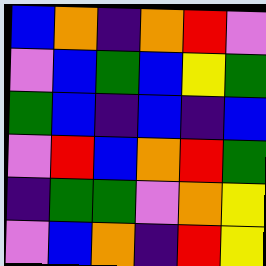[["blue", "orange", "indigo", "orange", "red", "violet"], ["violet", "blue", "green", "blue", "yellow", "green"], ["green", "blue", "indigo", "blue", "indigo", "blue"], ["violet", "red", "blue", "orange", "red", "green"], ["indigo", "green", "green", "violet", "orange", "yellow"], ["violet", "blue", "orange", "indigo", "red", "yellow"]]